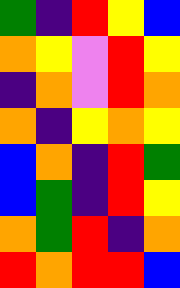[["green", "indigo", "red", "yellow", "blue"], ["orange", "yellow", "violet", "red", "yellow"], ["indigo", "orange", "violet", "red", "orange"], ["orange", "indigo", "yellow", "orange", "yellow"], ["blue", "orange", "indigo", "red", "green"], ["blue", "green", "indigo", "red", "yellow"], ["orange", "green", "red", "indigo", "orange"], ["red", "orange", "red", "red", "blue"]]